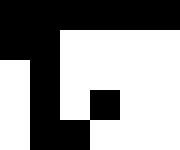[["black", "black", "black", "black", "black", "black"], ["black", "black", "white", "white", "white", "white"], ["white", "black", "white", "white", "white", "white"], ["white", "black", "white", "black", "white", "white"], ["white", "black", "black", "white", "white", "white"]]